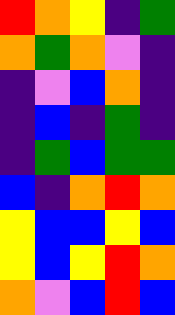[["red", "orange", "yellow", "indigo", "green"], ["orange", "green", "orange", "violet", "indigo"], ["indigo", "violet", "blue", "orange", "indigo"], ["indigo", "blue", "indigo", "green", "indigo"], ["indigo", "green", "blue", "green", "green"], ["blue", "indigo", "orange", "red", "orange"], ["yellow", "blue", "blue", "yellow", "blue"], ["yellow", "blue", "yellow", "red", "orange"], ["orange", "violet", "blue", "red", "blue"]]